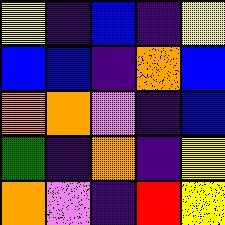[["yellow", "indigo", "blue", "indigo", "yellow"], ["blue", "blue", "indigo", "orange", "blue"], ["orange", "orange", "violet", "indigo", "blue"], ["green", "indigo", "orange", "indigo", "yellow"], ["orange", "violet", "indigo", "red", "yellow"]]